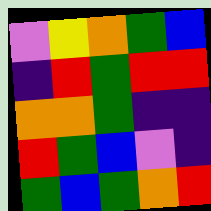[["violet", "yellow", "orange", "green", "blue"], ["indigo", "red", "green", "red", "red"], ["orange", "orange", "green", "indigo", "indigo"], ["red", "green", "blue", "violet", "indigo"], ["green", "blue", "green", "orange", "red"]]